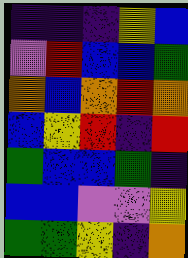[["indigo", "indigo", "indigo", "yellow", "blue"], ["violet", "red", "blue", "blue", "green"], ["orange", "blue", "orange", "red", "orange"], ["blue", "yellow", "red", "indigo", "red"], ["green", "blue", "blue", "green", "indigo"], ["blue", "blue", "violet", "violet", "yellow"], ["green", "green", "yellow", "indigo", "orange"]]